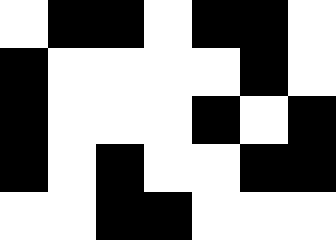[["white", "black", "black", "white", "black", "black", "white"], ["black", "white", "white", "white", "white", "black", "white"], ["black", "white", "white", "white", "black", "white", "black"], ["black", "white", "black", "white", "white", "black", "black"], ["white", "white", "black", "black", "white", "white", "white"]]